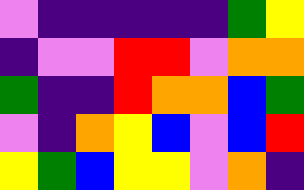[["violet", "indigo", "indigo", "indigo", "indigo", "indigo", "green", "yellow"], ["indigo", "violet", "violet", "red", "red", "violet", "orange", "orange"], ["green", "indigo", "indigo", "red", "orange", "orange", "blue", "green"], ["violet", "indigo", "orange", "yellow", "blue", "violet", "blue", "red"], ["yellow", "green", "blue", "yellow", "yellow", "violet", "orange", "indigo"]]